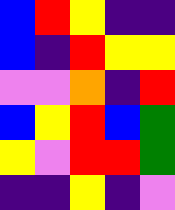[["blue", "red", "yellow", "indigo", "indigo"], ["blue", "indigo", "red", "yellow", "yellow"], ["violet", "violet", "orange", "indigo", "red"], ["blue", "yellow", "red", "blue", "green"], ["yellow", "violet", "red", "red", "green"], ["indigo", "indigo", "yellow", "indigo", "violet"]]